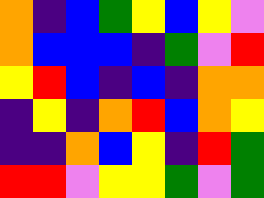[["orange", "indigo", "blue", "green", "yellow", "blue", "yellow", "violet"], ["orange", "blue", "blue", "blue", "indigo", "green", "violet", "red"], ["yellow", "red", "blue", "indigo", "blue", "indigo", "orange", "orange"], ["indigo", "yellow", "indigo", "orange", "red", "blue", "orange", "yellow"], ["indigo", "indigo", "orange", "blue", "yellow", "indigo", "red", "green"], ["red", "red", "violet", "yellow", "yellow", "green", "violet", "green"]]